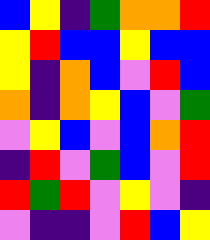[["blue", "yellow", "indigo", "green", "orange", "orange", "red"], ["yellow", "red", "blue", "blue", "yellow", "blue", "blue"], ["yellow", "indigo", "orange", "blue", "violet", "red", "blue"], ["orange", "indigo", "orange", "yellow", "blue", "violet", "green"], ["violet", "yellow", "blue", "violet", "blue", "orange", "red"], ["indigo", "red", "violet", "green", "blue", "violet", "red"], ["red", "green", "red", "violet", "yellow", "violet", "indigo"], ["violet", "indigo", "indigo", "violet", "red", "blue", "yellow"]]